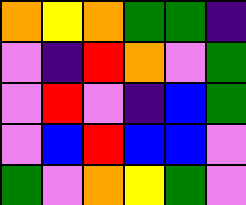[["orange", "yellow", "orange", "green", "green", "indigo"], ["violet", "indigo", "red", "orange", "violet", "green"], ["violet", "red", "violet", "indigo", "blue", "green"], ["violet", "blue", "red", "blue", "blue", "violet"], ["green", "violet", "orange", "yellow", "green", "violet"]]